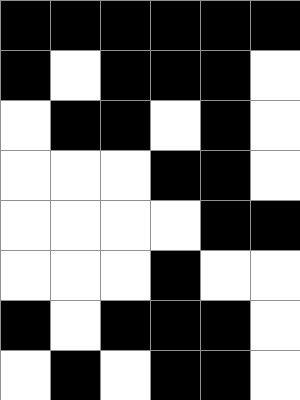[["black", "black", "black", "black", "black", "black"], ["black", "white", "black", "black", "black", "white"], ["white", "black", "black", "white", "black", "white"], ["white", "white", "white", "black", "black", "white"], ["white", "white", "white", "white", "black", "black"], ["white", "white", "white", "black", "white", "white"], ["black", "white", "black", "black", "black", "white"], ["white", "black", "white", "black", "black", "white"]]